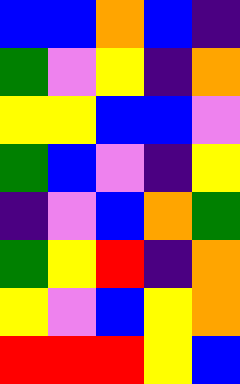[["blue", "blue", "orange", "blue", "indigo"], ["green", "violet", "yellow", "indigo", "orange"], ["yellow", "yellow", "blue", "blue", "violet"], ["green", "blue", "violet", "indigo", "yellow"], ["indigo", "violet", "blue", "orange", "green"], ["green", "yellow", "red", "indigo", "orange"], ["yellow", "violet", "blue", "yellow", "orange"], ["red", "red", "red", "yellow", "blue"]]